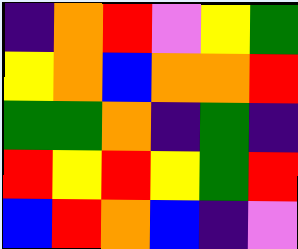[["indigo", "orange", "red", "violet", "yellow", "green"], ["yellow", "orange", "blue", "orange", "orange", "red"], ["green", "green", "orange", "indigo", "green", "indigo"], ["red", "yellow", "red", "yellow", "green", "red"], ["blue", "red", "orange", "blue", "indigo", "violet"]]